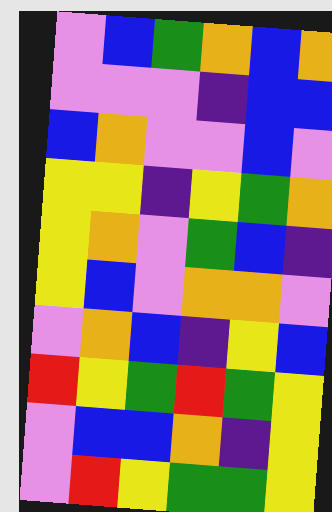[["violet", "blue", "green", "orange", "blue", "orange"], ["violet", "violet", "violet", "indigo", "blue", "blue"], ["blue", "orange", "violet", "violet", "blue", "violet"], ["yellow", "yellow", "indigo", "yellow", "green", "orange"], ["yellow", "orange", "violet", "green", "blue", "indigo"], ["yellow", "blue", "violet", "orange", "orange", "violet"], ["violet", "orange", "blue", "indigo", "yellow", "blue"], ["red", "yellow", "green", "red", "green", "yellow"], ["violet", "blue", "blue", "orange", "indigo", "yellow"], ["violet", "red", "yellow", "green", "green", "yellow"]]